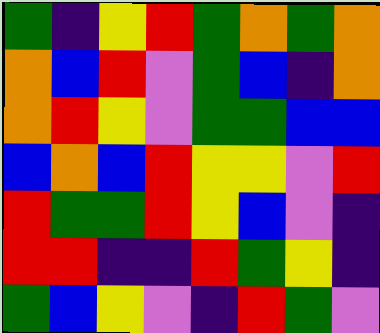[["green", "indigo", "yellow", "red", "green", "orange", "green", "orange"], ["orange", "blue", "red", "violet", "green", "blue", "indigo", "orange"], ["orange", "red", "yellow", "violet", "green", "green", "blue", "blue"], ["blue", "orange", "blue", "red", "yellow", "yellow", "violet", "red"], ["red", "green", "green", "red", "yellow", "blue", "violet", "indigo"], ["red", "red", "indigo", "indigo", "red", "green", "yellow", "indigo"], ["green", "blue", "yellow", "violet", "indigo", "red", "green", "violet"]]